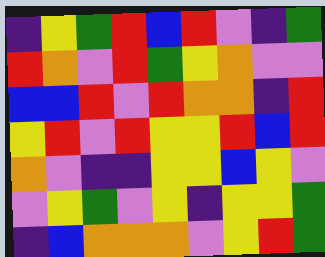[["indigo", "yellow", "green", "red", "blue", "red", "violet", "indigo", "green"], ["red", "orange", "violet", "red", "green", "yellow", "orange", "violet", "violet"], ["blue", "blue", "red", "violet", "red", "orange", "orange", "indigo", "red"], ["yellow", "red", "violet", "red", "yellow", "yellow", "red", "blue", "red"], ["orange", "violet", "indigo", "indigo", "yellow", "yellow", "blue", "yellow", "violet"], ["violet", "yellow", "green", "violet", "yellow", "indigo", "yellow", "yellow", "green"], ["indigo", "blue", "orange", "orange", "orange", "violet", "yellow", "red", "green"]]